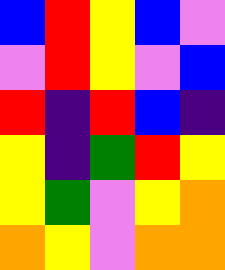[["blue", "red", "yellow", "blue", "violet"], ["violet", "red", "yellow", "violet", "blue"], ["red", "indigo", "red", "blue", "indigo"], ["yellow", "indigo", "green", "red", "yellow"], ["yellow", "green", "violet", "yellow", "orange"], ["orange", "yellow", "violet", "orange", "orange"]]